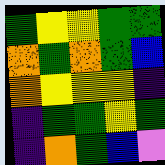[["green", "yellow", "yellow", "green", "green"], ["orange", "green", "orange", "green", "blue"], ["orange", "yellow", "yellow", "yellow", "indigo"], ["indigo", "green", "green", "yellow", "green"], ["indigo", "orange", "green", "blue", "violet"]]